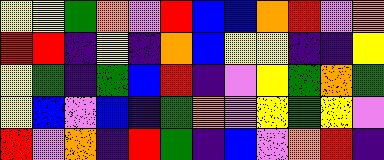[["yellow", "yellow", "green", "orange", "violet", "red", "blue", "blue", "orange", "red", "violet", "orange"], ["red", "red", "indigo", "yellow", "indigo", "orange", "blue", "yellow", "yellow", "indigo", "indigo", "yellow"], ["yellow", "green", "indigo", "green", "blue", "red", "indigo", "violet", "yellow", "green", "orange", "green"], ["yellow", "blue", "violet", "blue", "indigo", "green", "orange", "violet", "yellow", "green", "yellow", "violet"], ["red", "violet", "orange", "indigo", "red", "green", "indigo", "blue", "violet", "orange", "red", "indigo"]]